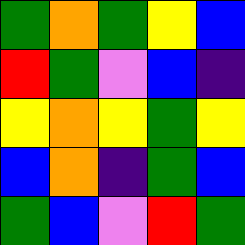[["green", "orange", "green", "yellow", "blue"], ["red", "green", "violet", "blue", "indigo"], ["yellow", "orange", "yellow", "green", "yellow"], ["blue", "orange", "indigo", "green", "blue"], ["green", "blue", "violet", "red", "green"]]